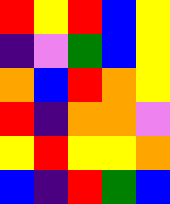[["red", "yellow", "red", "blue", "yellow"], ["indigo", "violet", "green", "blue", "yellow"], ["orange", "blue", "red", "orange", "yellow"], ["red", "indigo", "orange", "orange", "violet"], ["yellow", "red", "yellow", "yellow", "orange"], ["blue", "indigo", "red", "green", "blue"]]